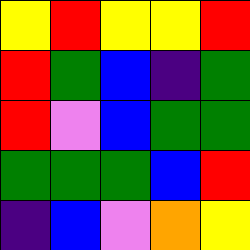[["yellow", "red", "yellow", "yellow", "red"], ["red", "green", "blue", "indigo", "green"], ["red", "violet", "blue", "green", "green"], ["green", "green", "green", "blue", "red"], ["indigo", "blue", "violet", "orange", "yellow"]]